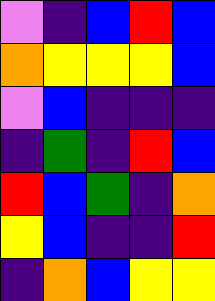[["violet", "indigo", "blue", "red", "blue"], ["orange", "yellow", "yellow", "yellow", "blue"], ["violet", "blue", "indigo", "indigo", "indigo"], ["indigo", "green", "indigo", "red", "blue"], ["red", "blue", "green", "indigo", "orange"], ["yellow", "blue", "indigo", "indigo", "red"], ["indigo", "orange", "blue", "yellow", "yellow"]]